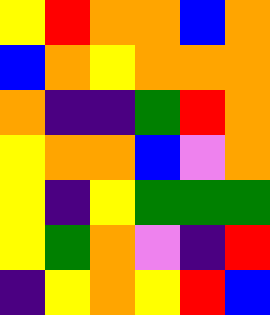[["yellow", "red", "orange", "orange", "blue", "orange"], ["blue", "orange", "yellow", "orange", "orange", "orange"], ["orange", "indigo", "indigo", "green", "red", "orange"], ["yellow", "orange", "orange", "blue", "violet", "orange"], ["yellow", "indigo", "yellow", "green", "green", "green"], ["yellow", "green", "orange", "violet", "indigo", "red"], ["indigo", "yellow", "orange", "yellow", "red", "blue"]]